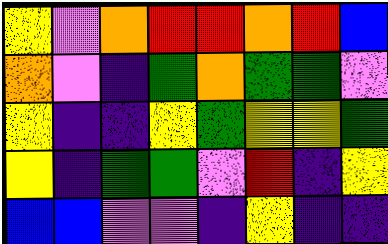[["yellow", "violet", "orange", "red", "red", "orange", "red", "blue"], ["orange", "violet", "indigo", "green", "orange", "green", "green", "violet"], ["yellow", "indigo", "indigo", "yellow", "green", "yellow", "yellow", "green"], ["yellow", "indigo", "green", "green", "violet", "red", "indigo", "yellow"], ["blue", "blue", "violet", "violet", "indigo", "yellow", "indigo", "indigo"]]